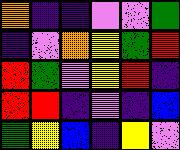[["orange", "indigo", "indigo", "violet", "violet", "green"], ["indigo", "violet", "orange", "yellow", "green", "red"], ["red", "green", "violet", "yellow", "red", "indigo"], ["red", "red", "indigo", "violet", "indigo", "blue"], ["green", "yellow", "blue", "indigo", "yellow", "violet"]]